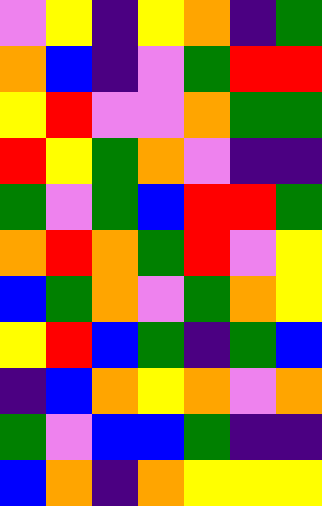[["violet", "yellow", "indigo", "yellow", "orange", "indigo", "green"], ["orange", "blue", "indigo", "violet", "green", "red", "red"], ["yellow", "red", "violet", "violet", "orange", "green", "green"], ["red", "yellow", "green", "orange", "violet", "indigo", "indigo"], ["green", "violet", "green", "blue", "red", "red", "green"], ["orange", "red", "orange", "green", "red", "violet", "yellow"], ["blue", "green", "orange", "violet", "green", "orange", "yellow"], ["yellow", "red", "blue", "green", "indigo", "green", "blue"], ["indigo", "blue", "orange", "yellow", "orange", "violet", "orange"], ["green", "violet", "blue", "blue", "green", "indigo", "indigo"], ["blue", "orange", "indigo", "orange", "yellow", "yellow", "yellow"]]